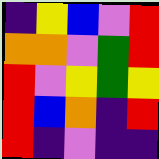[["indigo", "yellow", "blue", "violet", "red"], ["orange", "orange", "violet", "green", "red"], ["red", "violet", "yellow", "green", "yellow"], ["red", "blue", "orange", "indigo", "red"], ["red", "indigo", "violet", "indigo", "indigo"]]